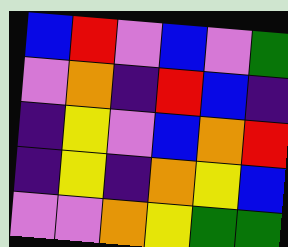[["blue", "red", "violet", "blue", "violet", "green"], ["violet", "orange", "indigo", "red", "blue", "indigo"], ["indigo", "yellow", "violet", "blue", "orange", "red"], ["indigo", "yellow", "indigo", "orange", "yellow", "blue"], ["violet", "violet", "orange", "yellow", "green", "green"]]